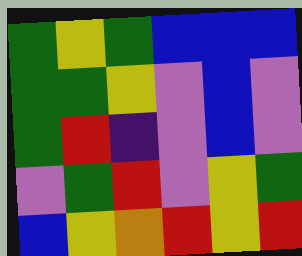[["green", "yellow", "green", "blue", "blue", "blue"], ["green", "green", "yellow", "violet", "blue", "violet"], ["green", "red", "indigo", "violet", "blue", "violet"], ["violet", "green", "red", "violet", "yellow", "green"], ["blue", "yellow", "orange", "red", "yellow", "red"]]